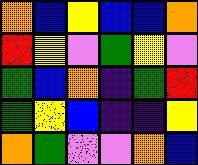[["orange", "blue", "yellow", "blue", "blue", "orange"], ["red", "yellow", "violet", "green", "yellow", "violet"], ["green", "blue", "orange", "indigo", "green", "red"], ["green", "yellow", "blue", "indigo", "indigo", "yellow"], ["orange", "green", "violet", "violet", "orange", "blue"]]